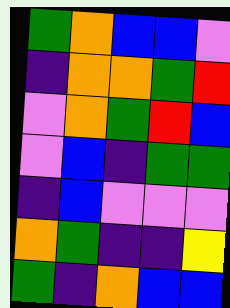[["green", "orange", "blue", "blue", "violet"], ["indigo", "orange", "orange", "green", "red"], ["violet", "orange", "green", "red", "blue"], ["violet", "blue", "indigo", "green", "green"], ["indigo", "blue", "violet", "violet", "violet"], ["orange", "green", "indigo", "indigo", "yellow"], ["green", "indigo", "orange", "blue", "blue"]]